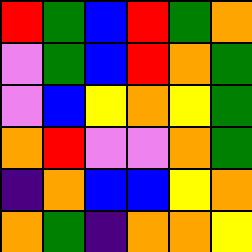[["red", "green", "blue", "red", "green", "orange"], ["violet", "green", "blue", "red", "orange", "green"], ["violet", "blue", "yellow", "orange", "yellow", "green"], ["orange", "red", "violet", "violet", "orange", "green"], ["indigo", "orange", "blue", "blue", "yellow", "orange"], ["orange", "green", "indigo", "orange", "orange", "yellow"]]